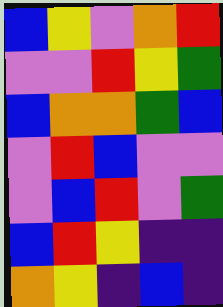[["blue", "yellow", "violet", "orange", "red"], ["violet", "violet", "red", "yellow", "green"], ["blue", "orange", "orange", "green", "blue"], ["violet", "red", "blue", "violet", "violet"], ["violet", "blue", "red", "violet", "green"], ["blue", "red", "yellow", "indigo", "indigo"], ["orange", "yellow", "indigo", "blue", "indigo"]]